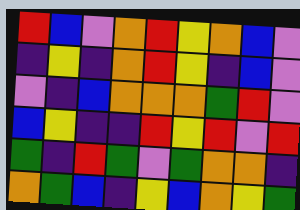[["red", "blue", "violet", "orange", "red", "yellow", "orange", "blue", "violet"], ["indigo", "yellow", "indigo", "orange", "red", "yellow", "indigo", "blue", "violet"], ["violet", "indigo", "blue", "orange", "orange", "orange", "green", "red", "violet"], ["blue", "yellow", "indigo", "indigo", "red", "yellow", "red", "violet", "red"], ["green", "indigo", "red", "green", "violet", "green", "orange", "orange", "indigo"], ["orange", "green", "blue", "indigo", "yellow", "blue", "orange", "yellow", "green"]]